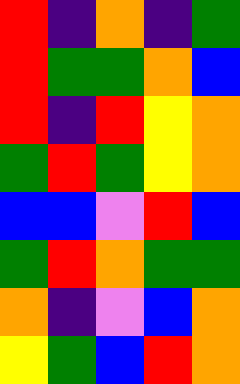[["red", "indigo", "orange", "indigo", "green"], ["red", "green", "green", "orange", "blue"], ["red", "indigo", "red", "yellow", "orange"], ["green", "red", "green", "yellow", "orange"], ["blue", "blue", "violet", "red", "blue"], ["green", "red", "orange", "green", "green"], ["orange", "indigo", "violet", "blue", "orange"], ["yellow", "green", "blue", "red", "orange"]]